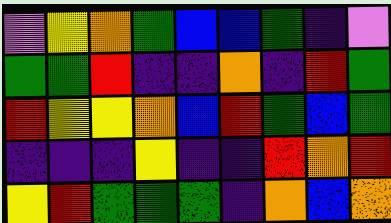[["violet", "yellow", "orange", "green", "blue", "blue", "green", "indigo", "violet"], ["green", "green", "red", "indigo", "indigo", "orange", "indigo", "red", "green"], ["red", "yellow", "yellow", "orange", "blue", "red", "green", "blue", "green"], ["indigo", "indigo", "indigo", "yellow", "indigo", "indigo", "red", "orange", "red"], ["yellow", "red", "green", "green", "green", "indigo", "orange", "blue", "orange"]]